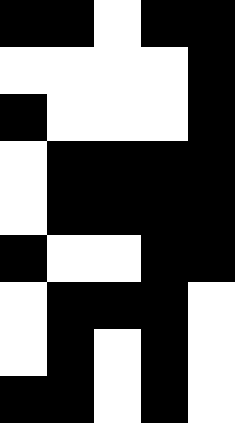[["black", "black", "white", "black", "black"], ["white", "white", "white", "white", "black"], ["black", "white", "white", "white", "black"], ["white", "black", "black", "black", "black"], ["white", "black", "black", "black", "black"], ["black", "white", "white", "black", "black"], ["white", "black", "black", "black", "white"], ["white", "black", "white", "black", "white"], ["black", "black", "white", "black", "white"]]